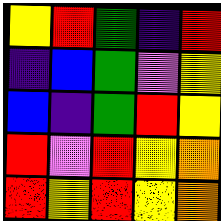[["yellow", "red", "green", "indigo", "red"], ["indigo", "blue", "green", "violet", "yellow"], ["blue", "indigo", "green", "red", "yellow"], ["red", "violet", "red", "yellow", "orange"], ["red", "yellow", "red", "yellow", "orange"]]